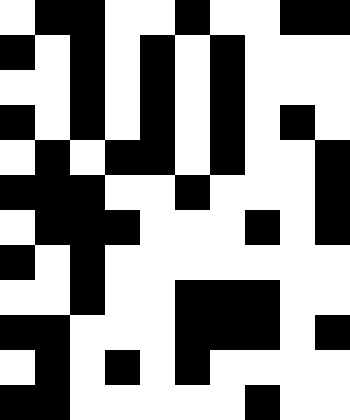[["white", "black", "black", "white", "white", "black", "white", "white", "black", "black"], ["black", "white", "black", "white", "black", "white", "black", "white", "white", "white"], ["white", "white", "black", "white", "black", "white", "black", "white", "white", "white"], ["black", "white", "black", "white", "black", "white", "black", "white", "black", "white"], ["white", "black", "white", "black", "black", "white", "black", "white", "white", "black"], ["black", "black", "black", "white", "white", "black", "white", "white", "white", "black"], ["white", "black", "black", "black", "white", "white", "white", "black", "white", "black"], ["black", "white", "black", "white", "white", "white", "white", "white", "white", "white"], ["white", "white", "black", "white", "white", "black", "black", "black", "white", "white"], ["black", "black", "white", "white", "white", "black", "black", "black", "white", "black"], ["white", "black", "white", "black", "white", "black", "white", "white", "white", "white"], ["black", "black", "white", "white", "white", "white", "white", "black", "white", "white"]]